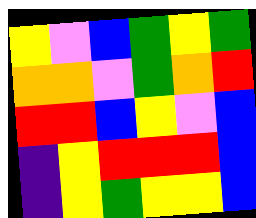[["yellow", "violet", "blue", "green", "yellow", "green"], ["orange", "orange", "violet", "green", "orange", "red"], ["red", "red", "blue", "yellow", "violet", "blue"], ["indigo", "yellow", "red", "red", "red", "blue"], ["indigo", "yellow", "green", "yellow", "yellow", "blue"]]